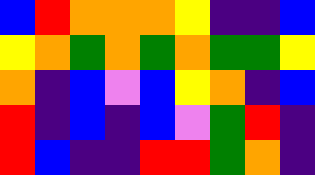[["blue", "red", "orange", "orange", "orange", "yellow", "indigo", "indigo", "blue"], ["yellow", "orange", "green", "orange", "green", "orange", "green", "green", "yellow"], ["orange", "indigo", "blue", "violet", "blue", "yellow", "orange", "indigo", "blue"], ["red", "indigo", "blue", "indigo", "blue", "violet", "green", "red", "indigo"], ["red", "blue", "indigo", "indigo", "red", "red", "green", "orange", "indigo"]]